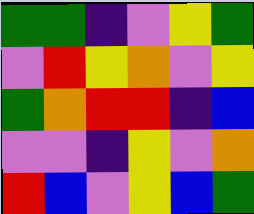[["green", "green", "indigo", "violet", "yellow", "green"], ["violet", "red", "yellow", "orange", "violet", "yellow"], ["green", "orange", "red", "red", "indigo", "blue"], ["violet", "violet", "indigo", "yellow", "violet", "orange"], ["red", "blue", "violet", "yellow", "blue", "green"]]